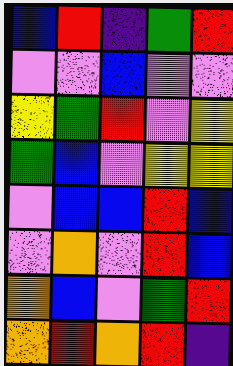[["blue", "red", "indigo", "green", "red"], ["violet", "violet", "blue", "violet", "violet"], ["yellow", "green", "red", "violet", "yellow"], ["green", "blue", "violet", "yellow", "yellow"], ["violet", "blue", "blue", "red", "blue"], ["violet", "orange", "violet", "red", "blue"], ["orange", "blue", "violet", "green", "red"], ["orange", "red", "orange", "red", "indigo"]]